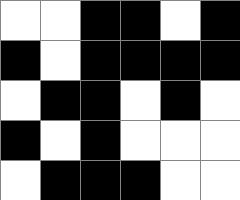[["white", "white", "black", "black", "white", "black"], ["black", "white", "black", "black", "black", "black"], ["white", "black", "black", "white", "black", "white"], ["black", "white", "black", "white", "white", "white"], ["white", "black", "black", "black", "white", "white"]]